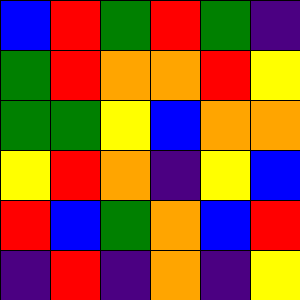[["blue", "red", "green", "red", "green", "indigo"], ["green", "red", "orange", "orange", "red", "yellow"], ["green", "green", "yellow", "blue", "orange", "orange"], ["yellow", "red", "orange", "indigo", "yellow", "blue"], ["red", "blue", "green", "orange", "blue", "red"], ["indigo", "red", "indigo", "orange", "indigo", "yellow"]]